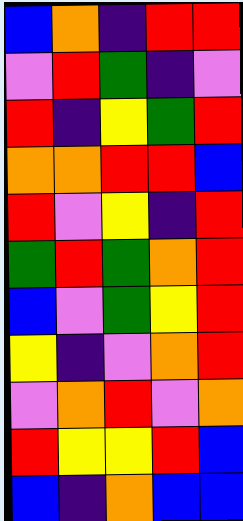[["blue", "orange", "indigo", "red", "red"], ["violet", "red", "green", "indigo", "violet"], ["red", "indigo", "yellow", "green", "red"], ["orange", "orange", "red", "red", "blue"], ["red", "violet", "yellow", "indigo", "red"], ["green", "red", "green", "orange", "red"], ["blue", "violet", "green", "yellow", "red"], ["yellow", "indigo", "violet", "orange", "red"], ["violet", "orange", "red", "violet", "orange"], ["red", "yellow", "yellow", "red", "blue"], ["blue", "indigo", "orange", "blue", "blue"]]